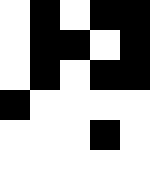[["white", "black", "white", "black", "black"], ["white", "black", "black", "white", "black"], ["white", "black", "white", "black", "black"], ["black", "white", "white", "white", "white"], ["white", "white", "white", "black", "white"], ["white", "white", "white", "white", "white"]]